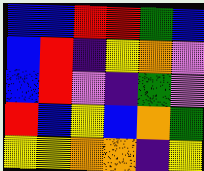[["blue", "blue", "red", "red", "green", "blue"], ["blue", "red", "indigo", "yellow", "orange", "violet"], ["blue", "red", "violet", "indigo", "green", "violet"], ["red", "blue", "yellow", "blue", "orange", "green"], ["yellow", "yellow", "orange", "orange", "indigo", "yellow"]]